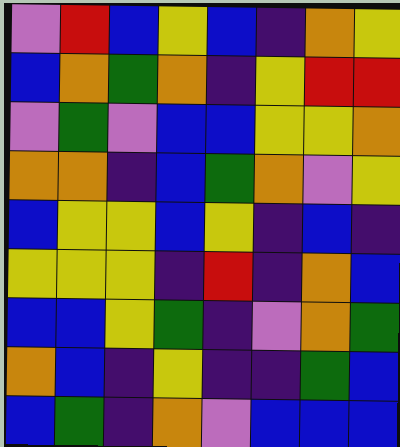[["violet", "red", "blue", "yellow", "blue", "indigo", "orange", "yellow"], ["blue", "orange", "green", "orange", "indigo", "yellow", "red", "red"], ["violet", "green", "violet", "blue", "blue", "yellow", "yellow", "orange"], ["orange", "orange", "indigo", "blue", "green", "orange", "violet", "yellow"], ["blue", "yellow", "yellow", "blue", "yellow", "indigo", "blue", "indigo"], ["yellow", "yellow", "yellow", "indigo", "red", "indigo", "orange", "blue"], ["blue", "blue", "yellow", "green", "indigo", "violet", "orange", "green"], ["orange", "blue", "indigo", "yellow", "indigo", "indigo", "green", "blue"], ["blue", "green", "indigo", "orange", "violet", "blue", "blue", "blue"]]